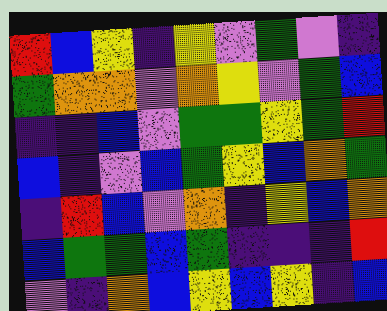[["red", "blue", "yellow", "indigo", "yellow", "violet", "green", "violet", "indigo"], ["green", "orange", "orange", "violet", "orange", "yellow", "violet", "green", "blue"], ["indigo", "indigo", "blue", "violet", "green", "green", "yellow", "green", "red"], ["blue", "indigo", "violet", "blue", "green", "yellow", "blue", "orange", "green"], ["indigo", "red", "blue", "violet", "orange", "indigo", "yellow", "blue", "orange"], ["blue", "green", "green", "blue", "green", "indigo", "indigo", "indigo", "red"], ["violet", "indigo", "orange", "blue", "yellow", "blue", "yellow", "indigo", "blue"]]